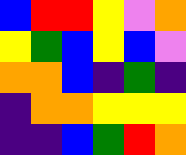[["blue", "red", "red", "yellow", "violet", "orange"], ["yellow", "green", "blue", "yellow", "blue", "violet"], ["orange", "orange", "blue", "indigo", "green", "indigo"], ["indigo", "orange", "orange", "yellow", "yellow", "yellow"], ["indigo", "indigo", "blue", "green", "red", "orange"]]